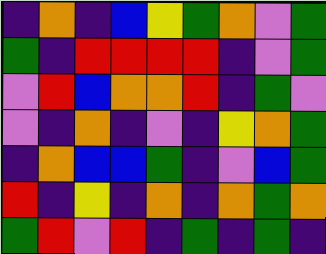[["indigo", "orange", "indigo", "blue", "yellow", "green", "orange", "violet", "green"], ["green", "indigo", "red", "red", "red", "red", "indigo", "violet", "green"], ["violet", "red", "blue", "orange", "orange", "red", "indigo", "green", "violet"], ["violet", "indigo", "orange", "indigo", "violet", "indigo", "yellow", "orange", "green"], ["indigo", "orange", "blue", "blue", "green", "indigo", "violet", "blue", "green"], ["red", "indigo", "yellow", "indigo", "orange", "indigo", "orange", "green", "orange"], ["green", "red", "violet", "red", "indigo", "green", "indigo", "green", "indigo"]]